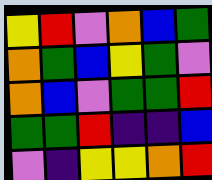[["yellow", "red", "violet", "orange", "blue", "green"], ["orange", "green", "blue", "yellow", "green", "violet"], ["orange", "blue", "violet", "green", "green", "red"], ["green", "green", "red", "indigo", "indigo", "blue"], ["violet", "indigo", "yellow", "yellow", "orange", "red"]]